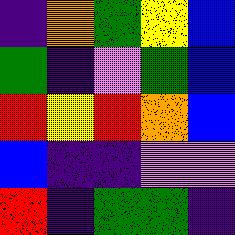[["indigo", "orange", "green", "yellow", "blue"], ["green", "indigo", "violet", "green", "blue"], ["red", "yellow", "red", "orange", "blue"], ["blue", "indigo", "indigo", "violet", "violet"], ["red", "indigo", "green", "green", "indigo"]]